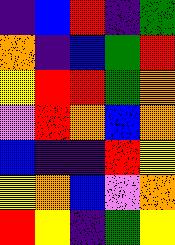[["indigo", "blue", "red", "indigo", "green"], ["orange", "indigo", "blue", "green", "red"], ["yellow", "red", "red", "green", "orange"], ["violet", "red", "orange", "blue", "orange"], ["blue", "indigo", "indigo", "red", "yellow"], ["yellow", "orange", "blue", "violet", "orange"], ["red", "yellow", "indigo", "green", "yellow"]]